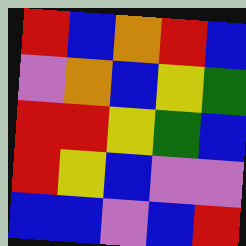[["red", "blue", "orange", "red", "blue"], ["violet", "orange", "blue", "yellow", "green"], ["red", "red", "yellow", "green", "blue"], ["red", "yellow", "blue", "violet", "violet"], ["blue", "blue", "violet", "blue", "red"]]